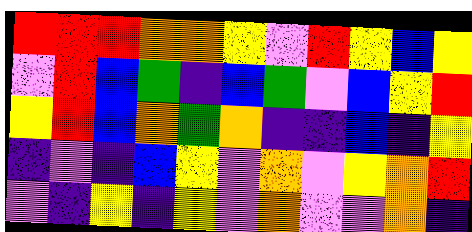[["red", "red", "red", "orange", "orange", "yellow", "violet", "red", "yellow", "blue", "yellow"], ["violet", "red", "blue", "green", "indigo", "blue", "green", "violet", "blue", "yellow", "red"], ["yellow", "red", "blue", "orange", "green", "orange", "indigo", "indigo", "blue", "indigo", "yellow"], ["indigo", "violet", "indigo", "blue", "yellow", "violet", "orange", "violet", "yellow", "orange", "red"], ["violet", "indigo", "yellow", "indigo", "yellow", "violet", "orange", "violet", "violet", "orange", "indigo"]]